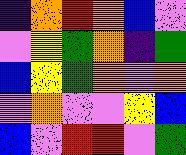[["indigo", "orange", "red", "orange", "blue", "violet"], ["violet", "yellow", "green", "orange", "indigo", "green"], ["blue", "yellow", "green", "orange", "violet", "orange"], ["violet", "orange", "violet", "violet", "yellow", "blue"], ["blue", "violet", "red", "red", "violet", "green"]]